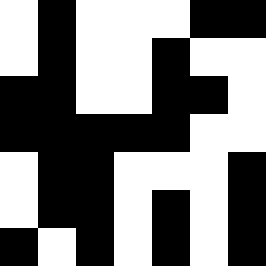[["white", "black", "white", "white", "white", "black", "black"], ["white", "black", "white", "white", "black", "white", "white"], ["black", "black", "white", "white", "black", "black", "white"], ["black", "black", "black", "black", "black", "white", "white"], ["white", "black", "black", "white", "white", "white", "black"], ["white", "black", "black", "white", "black", "white", "black"], ["black", "white", "black", "white", "black", "white", "black"]]